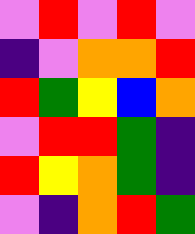[["violet", "red", "violet", "red", "violet"], ["indigo", "violet", "orange", "orange", "red"], ["red", "green", "yellow", "blue", "orange"], ["violet", "red", "red", "green", "indigo"], ["red", "yellow", "orange", "green", "indigo"], ["violet", "indigo", "orange", "red", "green"]]